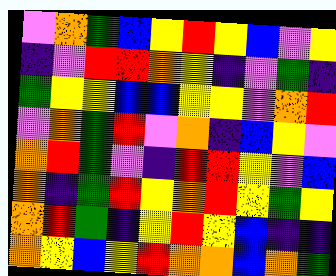[["violet", "orange", "green", "blue", "yellow", "red", "yellow", "blue", "violet", "yellow"], ["indigo", "violet", "red", "red", "orange", "yellow", "indigo", "violet", "green", "indigo"], ["green", "yellow", "yellow", "blue", "blue", "yellow", "yellow", "violet", "orange", "red"], ["violet", "orange", "green", "red", "violet", "orange", "indigo", "blue", "yellow", "violet"], ["orange", "red", "green", "violet", "indigo", "red", "red", "yellow", "violet", "blue"], ["orange", "indigo", "green", "red", "yellow", "orange", "red", "yellow", "green", "yellow"], ["orange", "red", "green", "indigo", "yellow", "red", "yellow", "blue", "indigo", "indigo"], ["orange", "yellow", "blue", "yellow", "red", "orange", "orange", "blue", "orange", "green"]]